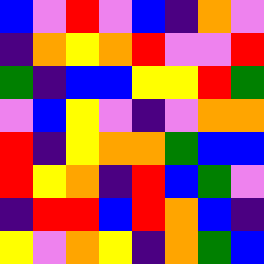[["blue", "violet", "red", "violet", "blue", "indigo", "orange", "violet"], ["indigo", "orange", "yellow", "orange", "red", "violet", "violet", "red"], ["green", "indigo", "blue", "blue", "yellow", "yellow", "red", "green"], ["violet", "blue", "yellow", "violet", "indigo", "violet", "orange", "orange"], ["red", "indigo", "yellow", "orange", "orange", "green", "blue", "blue"], ["red", "yellow", "orange", "indigo", "red", "blue", "green", "violet"], ["indigo", "red", "red", "blue", "red", "orange", "blue", "indigo"], ["yellow", "violet", "orange", "yellow", "indigo", "orange", "green", "blue"]]